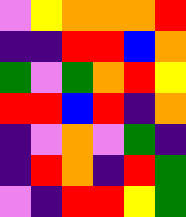[["violet", "yellow", "orange", "orange", "orange", "red"], ["indigo", "indigo", "red", "red", "blue", "orange"], ["green", "violet", "green", "orange", "red", "yellow"], ["red", "red", "blue", "red", "indigo", "orange"], ["indigo", "violet", "orange", "violet", "green", "indigo"], ["indigo", "red", "orange", "indigo", "red", "green"], ["violet", "indigo", "red", "red", "yellow", "green"]]